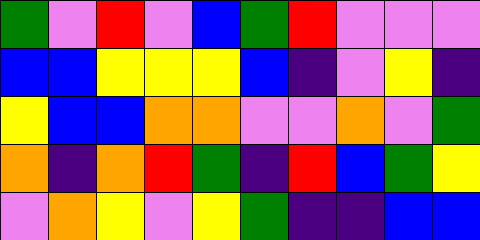[["green", "violet", "red", "violet", "blue", "green", "red", "violet", "violet", "violet"], ["blue", "blue", "yellow", "yellow", "yellow", "blue", "indigo", "violet", "yellow", "indigo"], ["yellow", "blue", "blue", "orange", "orange", "violet", "violet", "orange", "violet", "green"], ["orange", "indigo", "orange", "red", "green", "indigo", "red", "blue", "green", "yellow"], ["violet", "orange", "yellow", "violet", "yellow", "green", "indigo", "indigo", "blue", "blue"]]